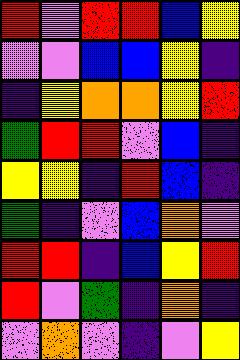[["red", "violet", "red", "red", "blue", "yellow"], ["violet", "violet", "blue", "blue", "yellow", "indigo"], ["indigo", "yellow", "orange", "orange", "yellow", "red"], ["green", "red", "red", "violet", "blue", "indigo"], ["yellow", "yellow", "indigo", "red", "blue", "indigo"], ["green", "indigo", "violet", "blue", "orange", "violet"], ["red", "red", "indigo", "blue", "yellow", "red"], ["red", "violet", "green", "indigo", "orange", "indigo"], ["violet", "orange", "violet", "indigo", "violet", "yellow"]]